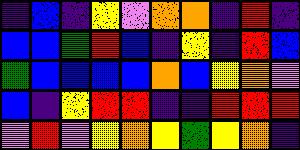[["indigo", "blue", "indigo", "yellow", "violet", "orange", "orange", "indigo", "red", "indigo"], ["blue", "blue", "green", "red", "blue", "indigo", "yellow", "indigo", "red", "blue"], ["green", "blue", "blue", "blue", "blue", "orange", "blue", "yellow", "orange", "violet"], ["blue", "indigo", "yellow", "red", "red", "indigo", "indigo", "red", "red", "red"], ["violet", "red", "violet", "yellow", "orange", "yellow", "green", "yellow", "orange", "indigo"]]